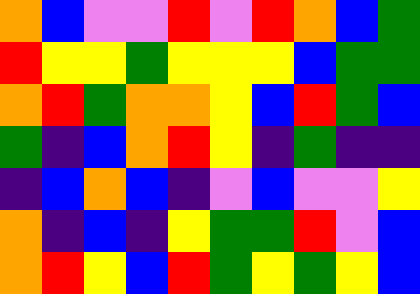[["orange", "blue", "violet", "violet", "red", "violet", "red", "orange", "blue", "green"], ["red", "yellow", "yellow", "green", "yellow", "yellow", "yellow", "blue", "green", "green"], ["orange", "red", "green", "orange", "orange", "yellow", "blue", "red", "green", "blue"], ["green", "indigo", "blue", "orange", "red", "yellow", "indigo", "green", "indigo", "indigo"], ["indigo", "blue", "orange", "blue", "indigo", "violet", "blue", "violet", "violet", "yellow"], ["orange", "indigo", "blue", "indigo", "yellow", "green", "green", "red", "violet", "blue"], ["orange", "red", "yellow", "blue", "red", "green", "yellow", "green", "yellow", "blue"]]